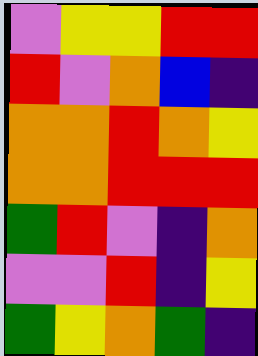[["violet", "yellow", "yellow", "red", "red"], ["red", "violet", "orange", "blue", "indigo"], ["orange", "orange", "red", "orange", "yellow"], ["orange", "orange", "red", "red", "red"], ["green", "red", "violet", "indigo", "orange"], ["violet", "violet", "red", "indigo", "yellow"], ["green", "yellow", "orange", "green", "indigo"]]